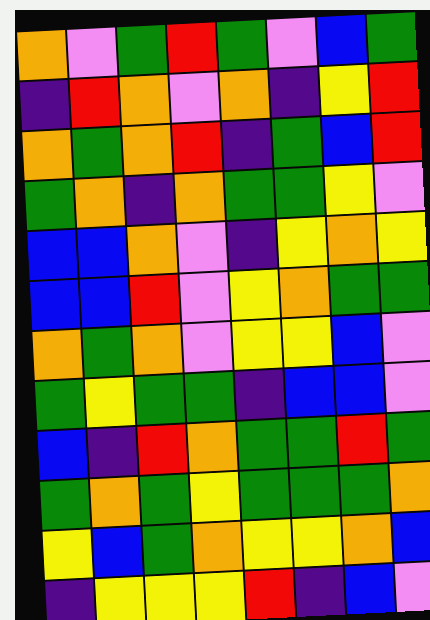[["orange", "violet", "green", "red", "green", "violet", "blue", "green"], ["indigo", "red", "orange", "violet", "orange", "indigo", "yellow", "red"], ["orange", "green", "orange", "red", "indigo", "green", "blue", "red"], ["green", "orange", "indigo", "orange", "green", "green", "yellow", "violet"], ["blue", "blue", "orange", "violet", "indigo", "yellow", "orange", "yellow"], ["blue", "blue", "red", "violet", "yellow", "orange", "green", "green"], ["orange", "green", "orange", "violet", "yellow", "yellow", "blue", "violet"], ["green", "yellow", "green", "green", "indigo", "blue", "blue", "violet"], ["blue", "indigo", "red", "orange", "green", "green", "red", "green"], ["green", "orange", "green", "yellow", "green", "green", "green", "orange"], ["yellow", "blue", "green", "orange", "yellow", "yellow", "orange", "blue"], ["indigo", "yellow", "yellow", "yellow", "red", "indigo", "blue", "violet"]]